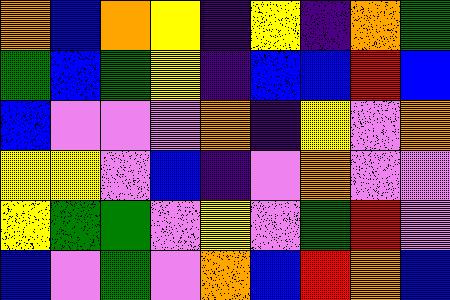[["orange", "blue", "orange", "yellow", "indigo", "yellow", "indigo", "orange", "green"], ["green", "blue", "green", "yellow", "indigo", "blue", "blue", "red", "blue"], ["blue", "violet", "violet", "violet", "orange", "indigo", "yellow", "violet", "orange"], ["yellow", "yellow", "violet", "blue", "indigo", "violet", "orange", "violet", "violet"], ["yellow", "green", "green", "violet", "yellow", "violet", "green", "red", "violet"], ["blue", "violet", "green", "violet", "orange", "blue", "red", "orange", "blue"]]